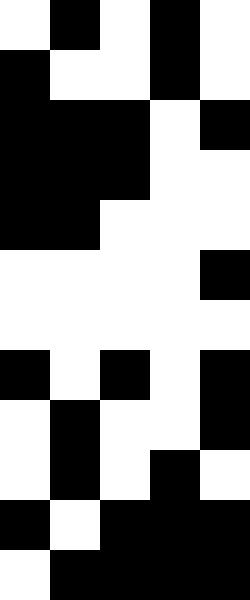[["white", "black", "white", "black", "white"], ["black", "white", "white", "black", "white"], ["black", "black", "black", "white", "black"], ["black", "black", "black", "white", "white"], ["black", "black", "white", "white", "white"], ["white", "white", "white", "white", "black"], ["white", "white", "white", "white", "white"], ["black", "white", "black", "white", "black"], ["white", "black", "white", "white", "black"], ["white", "black", "white", "black", "white"], ["black", "white", "black", "black", "black"], ["white", "black", "black", "black", "black"]]